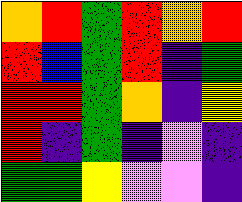[["orange", "red", "green", "red", "orange", "red"], ["red", "blue", "green", "red", "indigo", "green"], ["red", "red", "green", "orange", "indigo", "yellow"], ["red", "indigo", "green", "indigo", "violet", "indigo"], ["green", "green", "yellow", "violet", "violet", "indigo"]]